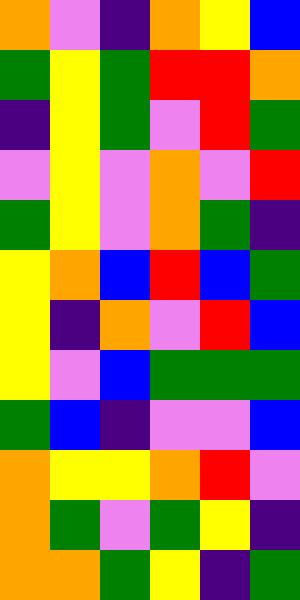[["orange", "violet", "indigo", "orange", "yellow", "blue"], ["green", "yellow", "green", "red", "red", "orange"], ["indigo", "yellow", "green", "violet", "red", "green"], ["violet", "yellow", "violet", "orange", "violet", "red"], ["green", "yellow", "violet", "orange", "green", "indigo"], ["yellow", "orange", "blue", "red", "blue", "green"], ["yellow", "indigo", "orange", "violet", "red", "blue"], ["yellow", "violet", "blue", "green", "green", "green"], ["green", "blue", "indigo", "violet", "violet", "blue"], ["orange", "yellow", "yellow", "orange", "red", "violet"], ["orange", "green", "violet", "green", "yellow", "indigo"], ["orange", "orange", "green", "yellow", "indigo", "green"]]